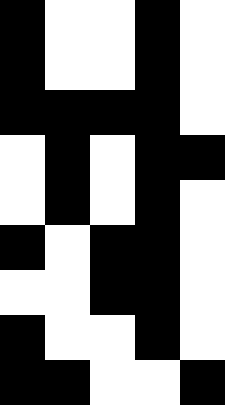[["black", "white", "white", "black", "white"], ["black", "white", "white", "black", "white"], ["black", "black", "black", "black", "white"], ["white", "black", "white", "black", "black"], ["white", "black", "white", "black", "white"], ["black", "white", "black", "black", "white"], ["white", "white", "black", "black", "white"], ["black", "white", "white", "black", "white"], ["black", "black", "white", "white", "black"]]